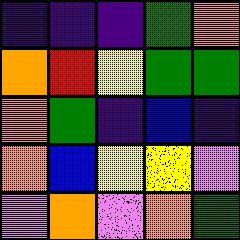[["indigo", "indigo", "indigo", "green", "orange"], ["orange", "red", "yellow", "green", "green"], ["orange", "green", "indigo", "blue", "indigo"], ["orange", "blue", "yellow", "yellow", "violet"], ["violet", "orange", "violet", "orange", "green"]]